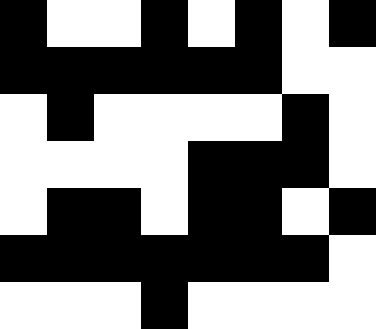[["black", "white", "white", "black", "white", "black", "white", "black"], ["black", "black", "black", "black", "black", "black", "white", "white"], ["white", "black", "white", "white", "white", "white", "black", "white"], ["white", "white", "white", "white", "black", "black", "black", "white"], ["white", "black", "black", "white", "black", "black", "white", "black"], ["black", "black", "black", "black", "black", "black", "black", "white"], ["white", "white", "white", "black", "white", "white", "white", "white"]]